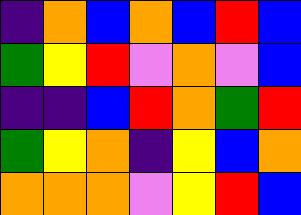[["indigo", "orange", "blue", "orange", "blue", "red", "blue"], ["green", "yellow", "red", "violet", "orange", "violet", "blue"], ["indigo", "indigo", "blue", "red", "orange", "green", "red"], ["green", "yellow", "orange", "indigo", "yellow", "blue", "orange"], ["orange", "orange", "orange", "violet", "yellow", "red", "blue"]]